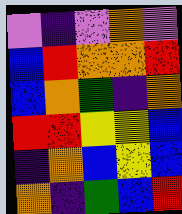[["violet", "indigo", "violet", "orange", "violet"], ["blue", "red", "orange", "orange", "red"], ["blue", "orange", "green", "indigo", "orange"], ["red", "red", "yellow", "yellow", "blue"], ["indigo", "orange", "blue", "yellow", "blue"], ["orange", "indigo", "green", "blue", "red"]]